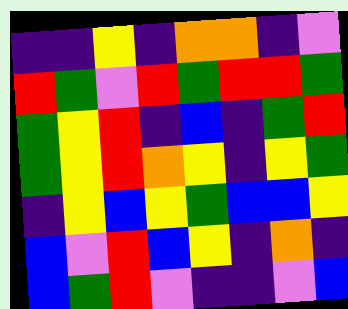[["indigo", "indigo", "yellow", "indigo", "orange", "orange", "indigo", "violet"], ["red", "green", "violet", "red", "green", "red", "red", "green"], ["green", "yellow", "red", "indigo", "blue", "indigo", "green", "red"], ["green", "yellow", "red", "orange", "yellow", "indigo", "yellow", "green"], ["indigo", "yellow", "blue", "yellow", "green", "blue", "blue", "yellow"], ["blue", "violet", "red", "blue", "yellow", "indigo", "orange", "indigo"], ["blue", "green", "red", "violet", "indigo", "indigo", "violet", "blue"]]